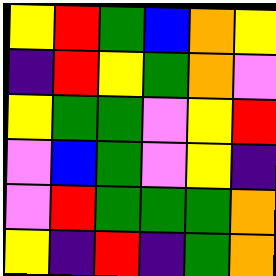[["yellow", "red", "green", "blue", "orange", "yellow"], ["indigo", "red", "yellow", "green", "orange", "violet"], ["yellow", "green", "green", "violet", "yellow", "red"], ["violet", "blue", "green", "violet", "yellow", "indigo"], ["violet", "red", "green", "green", "green", "orange"], ["yellow", "indigo", "red", "indigo", "green", "orange"]]